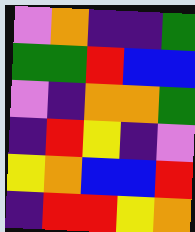[["violet", "orange", "indigo", "indigo", "green"], ["green", "green", "red", "blue", "blue"], ["violet", "indigo", "orange", "orange", "green"], ["indigo", "red", "yellow", "indigo", "violet"], ["yellow", "orange", "blue", "blue", "red"], ["indigo", "red", "red", "yellow", "orange"]]